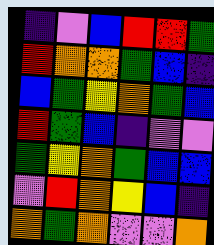[["indigo", "violet", "blue", "red", "red", "green"], ["red", "orange", "orange", "green", "blue", "indigo"], ["blue", "green", "yellow", "orange", "green", "blue"], ["red", "green", "blue", "indigo", "violet", "violet"], ["green", "yellow", "orange", "green", "blue", "blue"], ["violet", "red", "orange", "yellow", "blue", "indigo"], ["orange", "green", "orange", "violet", "violet", "orange"]]